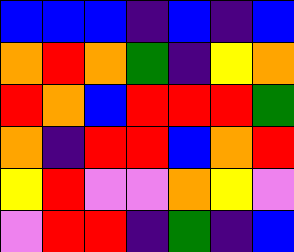[["blue", "blue", "blue", "indigo", "blue", "indigo", "blue"], ["orange", "red", "orange", "green", "indigo", "yellow", "orange"], ["red", "orange", "blue", "red", "red", "red", "green"], ["orange", "indigo", "red", "red", "blue", "orange", "red"], ["yellow", "red", "violet", "violet", "orange", "yellow", "violet"], ["violet", "red", "red", "indigo", "green", "indigo", "blue"]]